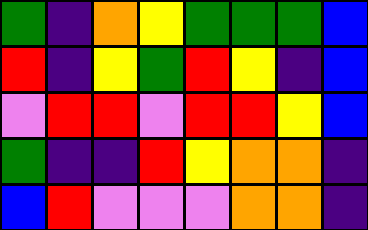[["green", "indigo", "orange", "yellow", "green", "green", "green", "blue"], ["red", "indigo", "yellow", "green", "red", "yellow", "indigo", "blue"], ["violet", "red", "red", "violet", "red", "red", "yellow", "blue"], ["green", "indigo", "indigo", "red", "yellow", "orange", "orange", "indigo"], ["blue", "red", "violet", "violet", "violet", "orange", "orange", "indigo"]]